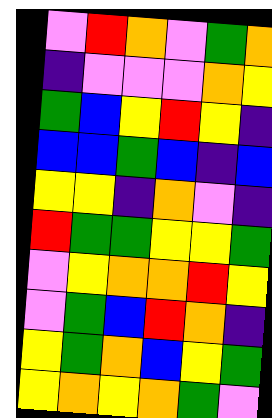[["violet", "red", "orange", "violet", "green", "orange"], ["indigo", "violet", "violet", "violet", "orange", "yellow"], ["green", "blue", "yellow", "red", "yellow", "indigo"], ["blue", "blue", "green", "blue", "indigo", "blue"], ["yellow", "yellow", "indigo", "orange", "violet", "indigo"], ["red", "green", "green", "yellow", "yellow", "green"], ["violet", "yellow", "orange", "orange", "red", "yellow"], ["violet", "green", "blue", "red", "orange", "indigo"], ["yellow", "green", "orange", "blue", "yellow", "green"], ["yellow", "orange", "yellow", "orange", "green", "violet"]]